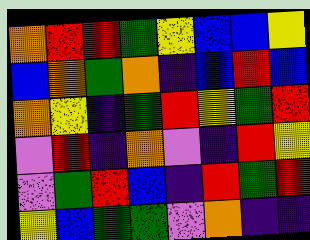[["orange", "red", "red", "green", "yellow", "blue", "blue", "yellow"], ["blue", "orange", "green", "orange", "indigo", "blue", "red", "blue"], ["orange", "yellow", "indigo", "green", "red", "yellow", "green", "red"], ["violet", "red", "indigo", "orange", "violet", "indigo", "red", "yellow"], ["violet", "green", "red", "blue", "indigo", "red", "green", "red"], ["yellow", "blue", "green", "green", "violet", "orange", "indigo", "indigo"]]